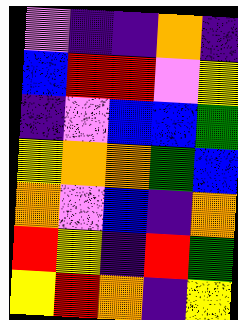[["violet", "indigo", "indigo", "orange", "indigo"], ["blue", "red", "red", "violet", "yellow"], ["indigo", "violet", "blue", "blue", "green"], ["yellow", "orange", "orange", "green", "blue"], ["orange", "violet", "blue", "indigo", "orange"], ["red", "yellow", "indigo", "red", "green"], ["yellow", "red", "orange", "indigo", "yellow"]]